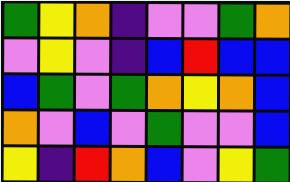[["green", "yellow", "orange", "indigo", "violet", "violet", "green", "orange"], ["violet", "yellow", "violet", "indigo", "blue", "red", "blue", "blue"], ["blue", "green", "violet", "green", "orange", "yellow", "orange", "blue"], ["orange", "violet", "blue", "violet", "green", "violet", "violet", "blue"], ["yellow", "indigo", "red", "orange", "blue", "violet", "yellow", "green"]]